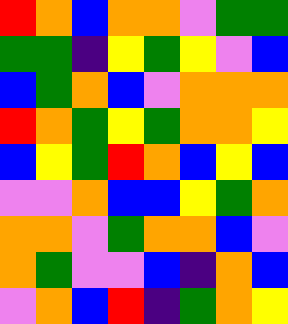[["red", "orange", "blue", "orange", "orange", "violet", "green", "green"], ["green", "green", "indigo", "yellow", "green", "yellow", "violet", "blue"], ["blue", "green", "orange", "blue", "violet", "orange", "orange", "orange"], ["red", "orange", "green", "yellow", "green", "orange", "orange", "yellow"], ["blue", "yellow", "green", "red", "orange", "blue", "yellow", "blue"], ["violet", "violet", "orange", "blue", "blue", "yellow", "green", "orange"], ["orange", "orange", "violet", "green", "orange", "orange", "blue", "violet"], ["orange", "green", "violet", "violet", "blue", "indigo", "orange", "blue"], ["violet", "orange", "blue", "red", "indigo", "green", "orange", "yellow"]]